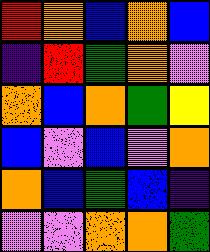[["red", "orange", "blue", "orange", "blue"], ["indigo", "red", "green", "orange", "violet"], ["orange", "blue", "orange", "green", "yellow"], ["blue", "violet", "blue", "violet", "orange"], ["orange", "blue", "green", "blue", "indigo"], ["violet", "violet", "orange", "orange", "green"]]